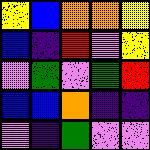[["yellow", "blue", "orange", "orange", "yellow"], ["blue", "indigo", "red", "violet", "yellow"], ["violet", "green", "violet", "green", "red"], ["blue", "blue", "orange", "indigo", "indigo"], ["violet", "indigo", "green", "violet", "violet"]]